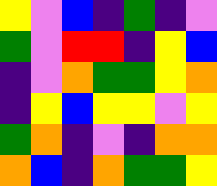[["yellow", "violet", "blue", "indigo", "green", "indigo", "violet"], ["green", "violet", "red", "red", "indigo", "yellow", "blue"], ["indigo", "violet", "orange", "green", "green", "yellow", "orange"], ["indigo", "yellow", "blue", "yellow", "yellow", "violet", "yellow"], ["green", "orange", "indigo", "violet", "indigo", "orange", "orange"], ["orange", "blue", "indigo", "orange", "green", "green", "yellow"]]